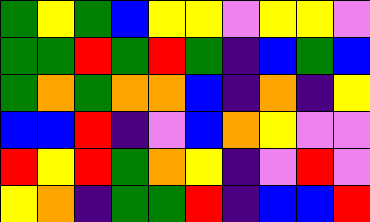[["green", "yellow", "green", "blue", "yellow", "yellow", "violet", "yellow", "yellow", "violet"], ["green", "green", "red", "green", "red", "green", "indigo", "blue", "green", "blue"], ["green", "orange", "green", "orange", "orange", "blue", "indigo", "orange", "indigo", "yellow"], ["blue", "blue", "red", "indigo", "violet", "blue", "orange", "yellow", "violet", "violet"], ["red", "yellow", "red", "green", "orange", "yellow", "indigo", "violet", "red", "violet"], ["yellow", "orange", "indigo", "green", "green", "red", "indigo", "blue", "blue", "red"]]